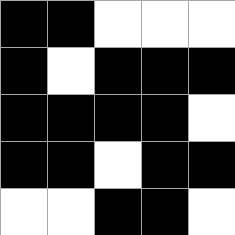[["black", "black", "white", "white", "white"], ["black", "white", "black", "black", "black"], ["black", "black", "black", "black", "white"], ["black", "black", "white", "black", "black"], ["white", "white", "black", "black", "white"]]